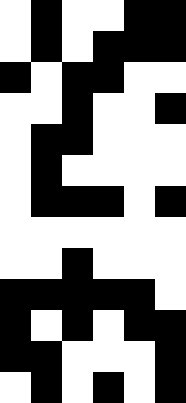[["white", "black", "white", "white", "black", "black"], ["white", "black", "white", "black", "black", "black"], ["black", "white", "black", "black", "white", "white"], ["white", "white", "black", "white", "white", "black"], ["white", "black", "black", "white", "white", "white"], ["white", "black", "white", "white", "white", "white"], ["white", "black", "black", "black", "white", "black"], ["white", "white", "white", "white", "white", "white"], ["white", "white", "black", "white", "white", "white"], ["black", "black", "black", "black", "black", "white"], ["black", "white", "black", "white", "black", "black"], ["black", "black", "white", "white", "white", "black"], ["white", "black", "white", "black", "white", "black"]]